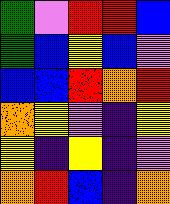[["green", "violet", "red", "red", "blue"], ["green", "blue", "yellow", "blue", "violet"], ["blue", "blue", "red", "orange", "red"], ["orange", "yellow", "violet", "indigo", "yellow"], ["yellow", "indigo", "yellow", "indigo", "violet"], ["orange", "red", "blue", "indigo", "orange"]]